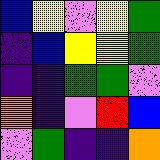[["blue", "yellow", "violet", "yellow", "green"], ["indigo", "blue", "yellow", "yellow", "green"], ["indigo", "indigo", "green", "green", "violet"], ["orange", "indigo", "violet", "red", "blue"], ["violet", "green", "indigo", "indigo", "orange"]]